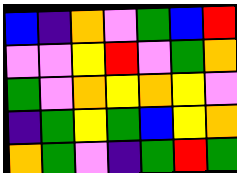[["blue", "indigo", "orange", "violet", "green", "blue", "red"], ["violet", "violet", "yellow", "red", "violet", "green", "orange"], ["green", "violet", "orange", "yellow", "orange", "yellow", "violet"], ["indigo", "green", "yellow", "green", "blue", "yellow", "orange"], ["orange", "green", "violet", "indigo", "green", "red", "green"]]